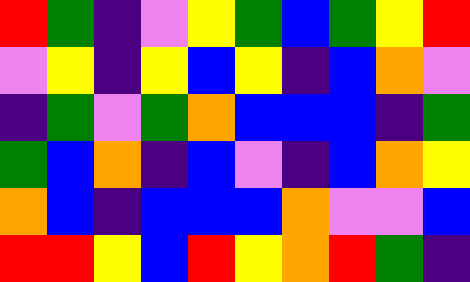[["red", "green", "indigo", "violet", "yellow", "green", "blue", "green", "yellow", "red"], ["violet", "yellow", "indigo", "yellow", "blue", "yellow", "indigo", "blue", "orange", "violet"], ["indigo", "green", "violet", "green", "orange", "blue", "blue", "blue", "indigo", "green"], ["green", "blue", "orange", "indigo", "blue", "violet", "indigo", "blue", "orange", "yellow"], ["orange", "blue", "indigo", "blue", "blue", "blue", "orange", "violet", "violet", "blue"], ["red", "red", "yellow", "blue", "red", "yellow", "orange", "red", "green", "indigo"]]